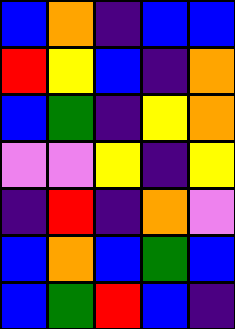[["blue", "orange", "indigo", "blue", "blue"], ["red", "yellow", "blue", "indigo", "orange"], ["blue", "green", "indigo", "yellow", "orange"], ["violet", "violet", "yellow", "indigo", "yellow"], ["indigo", "red", "indigo", "orange", "violet"], ["blue", "orange", "blue", "green", "blue"], ["blue", "green", "red", "blue", "indigo"]]